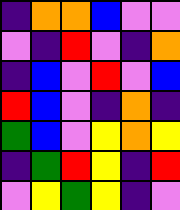[["indigo", "orange", "orange", "blue", "violet", "violet"], ["violet", "indigo", "red", "violet", "indigo", "orange"], ["indigo", "blue", "violet", "red", "violet", "blue"], ["red", "blue", "violet", "indigo", "orange", "indigo"], ["green", "blue", "violet", "yellow", "orange", "yellow"], ["indigo", "green", "red", "yellow", "indigo", "red"], ["violet", "yellow", "green", "yellow", "indigo", "violet"]]